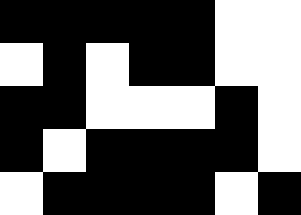[["black", "black", "black", "black", "black", "white", "white"], ["white", "black", "white", "black", "black", "white", "white"], ["black", "black", "white", "white", "white", "black", "white"], ["black", "white", "black", "black", "black", "black", "white"], ["white", "black", "black", "black", "black", "white", "black"]]